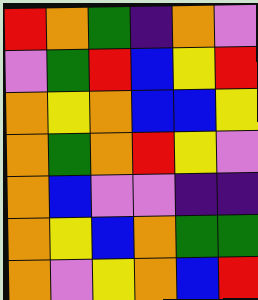[["red", "orange", "green", "indigo", "orange", "violet"], ["violet", "green", "red", "blue", "yellow", "red"], ["orange", "yellow", "orange", "blue", "blue", "yellow"], ["orange", "green", "orange", "red", "yellow", "violet"], ["orange", "blue", "violet", "violet", "indigo", "indigo"], ["orange", "yellow", "blue", "orange", "green", "green"], ["orange", "violet", "yellow", "orange", "blue", "red"]]